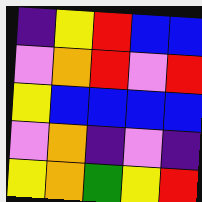[["indigo", "yellow", "red", "blue", "blue"], ["violet", "orange", "red", "violet", "red"], ["yellow", "blue", "blue", "blue", "blue"], ["violet", "orange", "indigo", "violet", "indigo"], ["yellow", "orange", "green", "yellow", "red"]]